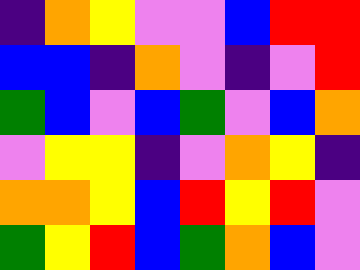[["indigo", "orange", "yellow", "violet", "violet", "blue", "red", "red"], ["blue", "blue", "indigo", "orange", "violet", "indigo", "violet", "red"], ["green", "blue", "violet", "blue", "green", "violet", "blue", "orange"], ["violet", "yellow", "yellow", "indigo", "violet", "orange", "yellow", "indigo"], ["orange", "orange", "yellow", "blue", "red", "yellow", "red", "violet"], ["green", "yellow", "red", "blue", "green", "orange", "blue", "violet"]]